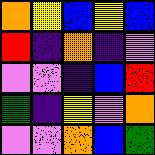[["orange", "yellow", "blue", "yellow", "blue"], ["red", "indigo", "orange", "indigo", "violet"], ["violet", "violet", "indigo", "blue", "red"], ["green", "indigo", "yellow", "violet", "orange"], ["violet", "violet", "orange", "blue", "green"]]